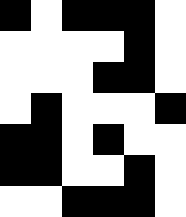[["black", "white", "black", "black", "black", "white"], ["white", "white", "white", "white", "black", "white"], ["white", "white", "white", "black", "black", "white"], ["white", "black", "white", "white", "white", "black"], ["black", "black", "white", "black", "white", "white"], ["black", "black", "white", "white", "black", "white"], ["white", "white", "black", "black", "black", "white"]]